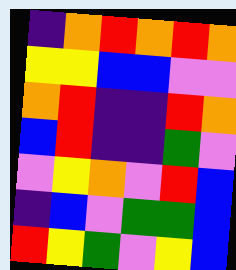[["indigo", "orange", "red", "orange", "red", "orange"], ["yellow", "yellow", "blue", "blue", "violet", "violet"], ["orange", "red", "indigo", "indigo", "red", "orange"], ["blue", "red", "indigo", "indigo", "green", "violet"], ["violet", "yellow", "orange", "violet", "red", "blue"], ["indigo", "blue", "violet", "green", "green", "blue"], ["red", "yellow", "green", "violet", "yellow", "blue"]]